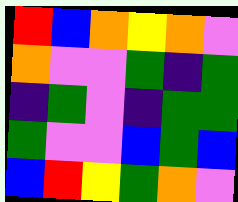[["red", "blue", "orange", "yellow", "orange", "violet"], ["orange", "violet", "violet", "green", "indigo", "green"], ["indigo", "green", "violet", "indigo", "green", "green"], ["green", "violet", "violet", "blue", "green", "blue"], ["blue", "red", "yellow", "green", "orange", "violet"]]